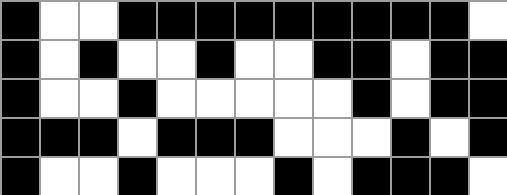[["black", "white", "white", "black", "black", "black", "black", "black", "black", "black", "black", "black", "white"], ["black", "white", "black", "white", "white", "black", "white", "white", "black", "black", "white", "black", "black"], ["black", "white", "white", "black", "white", "white", "white", "white", "white", "black", "white", "black", "black"], ["black", "black", "black", "white", "black", "black", "black", "white", "white", "white", "black", "white", "black"], ["black", "white", "white", "black", "white", "white", "white", "black", "white", "black", "black", "black", "white"]]